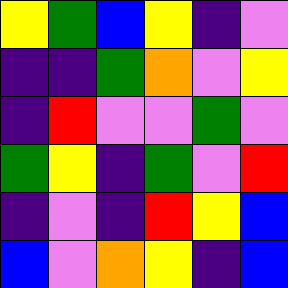[["yellow", "green", "blue", "yellow", "indigo", "violet"], ["indigo", "indigo", "green", "orange", "violet", "yellow"], ["indigo", "red", "violet", "violet", "green", "violet"], ["green", "yellow", "indigo", "green", "violet", "red"], ["indigo", "violet", "indigo", "red", "yellow", "blue"], ["blue", "violet", "orange", "yellow", "indigo", "blue"]]